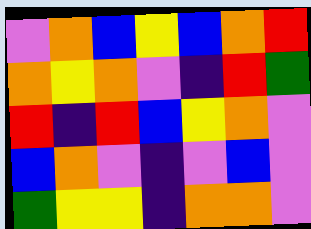[["violet", "orange", "blue", "yellow", "blue", "orange", "red"], ["orange", "yellow", "orange", "violet", "indigo", "red", "green"], ["red", "indigo", "red", "blue", "yellow", "orange", "violet"], ["blue", "orange", "violet", "indigo", "violet", "blue", "violet"], ["green", "yellow", "yellow", "indigo", "orange", "orange", "violet"]]